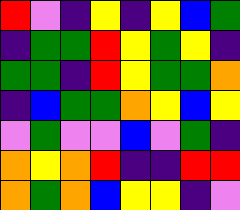[["red", "violet", "indigo", "yellow", "indigo", "yellow", "blue", "green"], ["indigo", "green", "green", "red", "yellow", "green", "yellow", "indigo"], ["green", "green", "indigo", "red", "yellow", "green", "green", "orange"], ["indigo", "blue", "green", "green", "orange", "yellow", "blue", "yellow"], ["violet", "green", "violet", "violet", "blue", "violet", "green", "indigo"], ["orange", "yellow", "orange", "red", "indigo", "indigo", "red", "red"], ["orange", "green", "orange", "blue", "yellow", "yellow", "indigo", "violet"]]